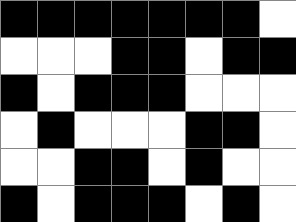[["black", "black", "black", "black", "black", "black", "black", "white"], ["white", "white", "white", "black", "black", "white", "black", "black"], ["black", "white", "black", "black", "black", "white", "white", "white"], ["white", "black", "white", "white", "white", "black", "black", "white"], ["white", "white", "black", "black", "white", "black", "white", "white"], ["black", "white", "black", "black", "black", "white", "black", "white"]]